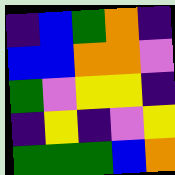[["indigo", "blue", "green", "orange", "indigo"], ["blue", "blue", "orange", "orange", "violet"], ["green", "violet", "yellow", "yellow", "indigo"], ["indigo", "yellow", "indigo", "violet", "yellow"], ["green", "green", "green", "blue", "orange"]]